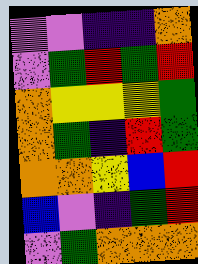[["violet", "violet", "indigo", "indigo", "orange"], ["violet", "green", "red", "green", "red"], ["orange", "yellow", "yellow", "yellow", "green"], ["orange", "green", "indigo", "red", "green"], ["orange", "orange", "yellow", "blue", "red"], ["blue", "violet", "indigo", "green", "red"], ["violet", "green", "orange", "orange", "orange"]]